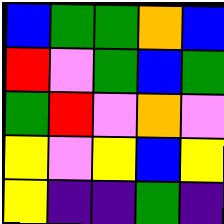[["blue", "green", "green", "orange", "blue"], ["red", "violet", "green", "blue", "green"], ["green", "red", "violet", "orange", "violet"], ["yellow", "violet", "yellow", "blue", "yellow"], ["yellow", "indigo", "indigo", "green", "indigo"]]